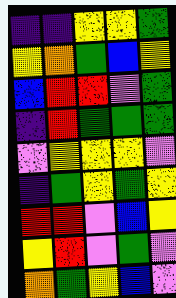[["indigo", "indigo", "yellow", "yellow", "green"], ["yellow", "orange", "green", "blue", "yellow"], ["blue", "red", "red", "violet", "green"], ["indigo", "red", "green", "green", "green"], ["violet", "yellow", "yellow", "yellow", "violet"], ["indigo", "green", "yellow", "green", "yellow"], ["red", "red", "violet", "blue", "yellow"], ["yellow", "red", "violet", "green", "violet"], ["orange", "green", "yellow", "blue", "violet"]]